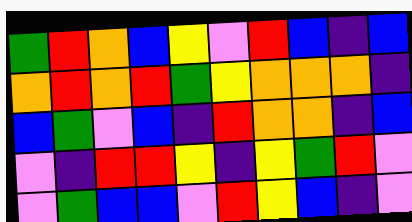[["green", "red", "orange", "blue", "yellow", "violet", "red", "blue", "indigo", "blue"], ["orange", "red", "orange", "red", "green", "yellow", "orange", "orange", "orange", "indigo"], ["blue", "green", "violet", "blue", "indigo", "red", "orange", "orange", "indigo", "blue"], ["violet", "indigo", "red", "red", "yellow", "indigo", "yellow", "green", "red", "violet"], ["violet", "green", "blue", "blue", "violet", "red", "yellow", "blue", "indigo", "violet"]]